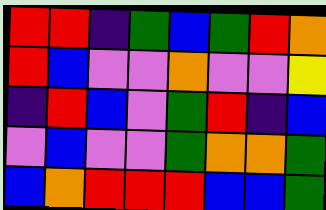[["red", "red", "indigo", "green", "blue", "green", "red", "orange"], ["red", "blue", "violet", "violet", "orange", "violet", "violet", "yellow"], ["indigo", "red", "blue", "violet", "green", "red", "indigo", "blue"], ["violet", "blue", "violet", "violet", "green", "orange", "orange", "green"], ["blue", "orange", "red", "red", "red", "blue", "blue", "green"]]